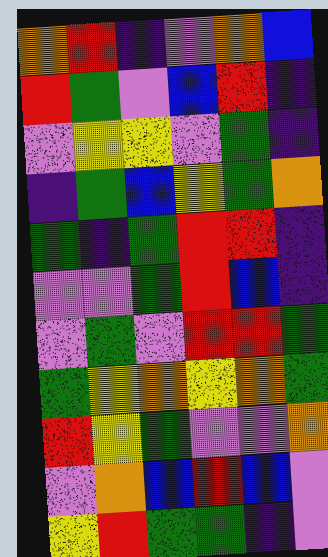[["orange", "red", "indigo", "violet", "orange", "blue"], ["red", "green", "violet", "blue", "red", "indigo"], ["violet", "yellow", "yellow", "violet", "green", "indigo"], ["indigo", "green", "blue", "yellow", "green", "orange"], ["green", "indigo", "green", "red", "red", "indigo"], ["violet", "violet", "green", "red", "blue", "indigo"], ["violet", "green", "violet", "red", "red", "green"], ["green", "yellow", "orange", "yellow", "orange", "green"], ["red", "yellow", "green", "violet", "violet", "orange"], ["violet", "orange", "blue", "red", "blue", "violet"], ["yellow", "red", "green", "green", "indigo", "violet"]]